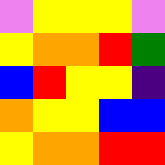[["violet", "yellow", "yellow", "yellow", "violet"], ["yellow", "orange", "orange", "red", "green"], ["blue", "red", "yellow", "yellow", "indigo"], ["orange", "yellow", "yellow", "blue", "blue"], ["yellow", "orange", "orange", "red", "red"]]